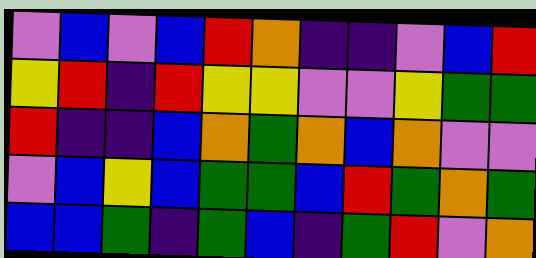[["violet", "blue", "violet", "blue", "red", "orange", "indigo", "indigo", "violet", "blue", "red"], ["yellow", "red", "indigo", "red", "yellow", "yellow", "violet", "violet", "yellow", "green", "green"], ["red", "indigo", "indigo", "blue", "orange", "green", "orange", "blue", "orange", "violet", "violet"], ["violet", "blue", "yellow", "blue", "green", "green", "blue", "red", "green", "orange", "green"], ["blue", "blue", "green", "indigo", "green", "blue", "indigo", "green", "red", "violet", "orange"]]